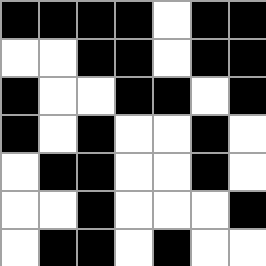[["black", "black", "black", "black", "white", "black", "black"], ["white", "white", "black", "black", "white", "black", "black"], ["black", "white", "white", "black", "black", "white", "black"], ["black", "white", "black", "white", "white", "black", "white"], ["white", "black", "black", "white", "white", "black", "white"], ["white", "white", "black", "white", "white", "white", "black"], ["white", "black", "black", "white", "black", "white", "white"]]